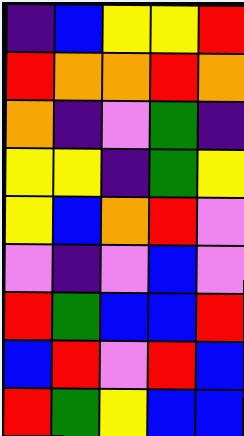[["indigo", "blue", "yellow", "yellow", "red"], ["red", "orange", "orange", "red", "orange"], ["orange", "indigo", "violet", "green", "indigo"], ["yellow", "yellow", "indigo", "green", "yellow"], ["yellow", "blue", "orange", "red", "violet"], ["violet", "indigo", "violet", "blue", "violet"], ["red", "green", "blue", "blue", "red"], ["blue", "red", "violet", "red", "blue"], ["red", "green", "yellow", "blue", "blue"]]